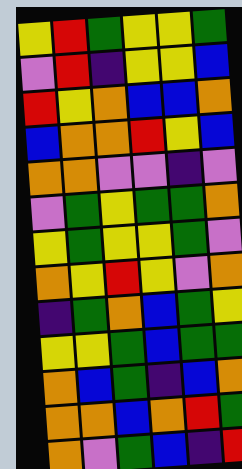[["yellow", "red", "green", "yellow", "yellow", "green"], ["violet", "red", "indigo", "yellow", "yellow", "blue"], ["red", "yellow", "orange", "blue", "blue", "orange"], ["blue", "orange", "orange", "red", "yellow", "blue"], ["orange", "orange", "violet", "violet", "indigo", "violet"], ["violet", "green", "yellow", "green", "green", "orange"], ["yellow", "green", "yellow", "yellow", "green", "violet"], ["orange", "yellow", "red", "yellow", "violet", "orange"], ["indigo", "green", "orange", "blue", "green", "yellow"], ["yellow", "yellow", "green", "blue", "green", "green"], ["orange", "blue", "green", "indigo", "blue", "orange"], ["orange", "orange", "blue", "orange", "red", "green"], ["orange", "violet", "green", "blue", "indigo", "red"]]